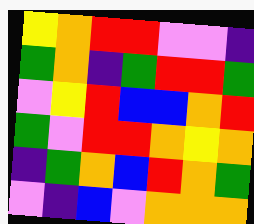[["yellow", "orange", "red", "red", "violet", "violet", "indigo"], ["green", "orange", "indigo", "green", "red", "red", "green"], ["violet", "yellow", "red", "blue", "blue", "orange", "red"], ["green", "violet", "red", "red", "orange", "yellow", "orange"], ["indigo", "green", "orange", "blue", "red", "orange", "green"], ["violet", "indigo", "blue", "violet", "orange", "orange", "orange"]]